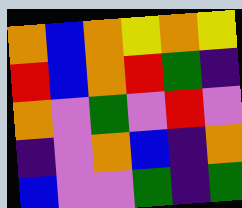[["orange", "blue", "orange", "yellow", "orange", "yellow"], ["red", "blue", "orange", "red", "green", "indigo"], ["orange", "violet", "green", "violet", "red", "violet"], ["indigo", "violet", "orange", "blue", "indigo", "orange"], ["blue", "violet", "violet", "green", "indigo", "green"]]